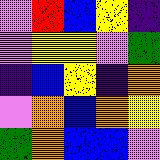[["violet", "red", "blue", "yellow", "indigo"], ["violet", "yellow", "yellow", "violet", "green"], ["indigo", "blue", "yellow", "indigo", "orange"], ["violet", "orange", "blue", "orange", "yellow"], ["green", "orange", "blue", "blue", "violet"]]